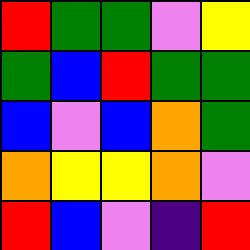[["red", "green", "green", "violet", "yellow"], ["green", "blue", "red", "green", "green"], ["blue", "violet", "blue", "orange", "green"], ["orange", "yellow", "yellow", "orange", "violet"], ["red", "blue", "violet", "indigo", "red"]]